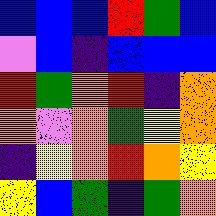[["blue", "blue", "blue", "red", "green", "blue"], ["violet", "blue", "indigo", "blue", "blue", "blue"], ["red", "green", "orange", "red", "indigo", "orange"], ["orange", "violet", "orange", "green", "yellow", "orange"], ["indigo", "yellow", "orange", "red", "orange", "yellow"], ["yellow", "blue", "green", "indigo", "green", "orange"]]